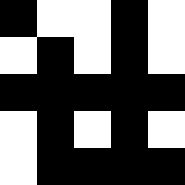[["black", "white", "white", "black", "white"], ["white", "black", "white", "black", "white"], ["black", "black", "black", "black", "black"], ["white", "black", "white", "black", "white"], ["white", "black", "black", "black", "black"]]